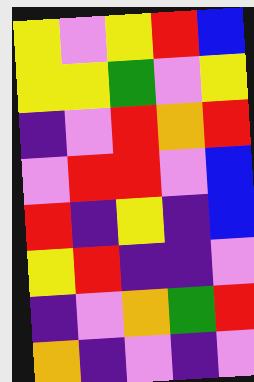[["yellow", "violet", "yellow", "red", "blue"], ["yellow", "yellow", "green", "violet", "yellow"], ["indigo", "violet", "red", "orange", "red"], ["violet", "red", "red", "violet", "blue"], ["red", "indigo", "yellow", "indigo", "blue"], ["yellow", "red", "indigo", "indigo", "violet"], ["indigo", "violet", "orange", "green", "red"], ["orange", "indigo", "violet", "indigo", "violet"]]